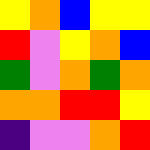[["yellow", "orange", "blue", "yellow", "yellow"], ["red", "violet", "yellow", "orange", "blue"], ["green", "violet", "orange", "green", "orange"], ["orange", "orange", "red", "red", "yellow"], ["indigo", "violet", "violet", "orange", "red"]]